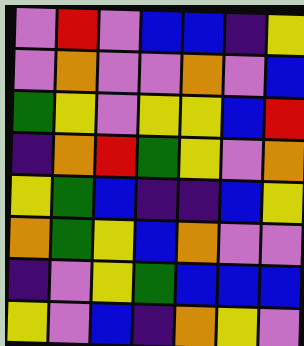[["violet", "red", "violet", "blue", "blue", "indigo", "yellow"], ["violet", "orange", "violet", "violet", "orange", "violet", "blue"], ["green", "yellow", "violet", "yellow", "yellow", "blue", "red"], ["indigo", "orange", "red", "green", "yellow", "violet", "orange"], ["yellow", "green", "blue", "indigo", "indigo", "blue", "yellow"], ["orange", "green", "yellow", "blue", "orange", "violet", "violet"], ["indigo", "violet", "yellow", "green", "blue", "blue", "blue"], ["yellow", "violet", "blue", "indigo", "orange", "yellow", "violet"]]